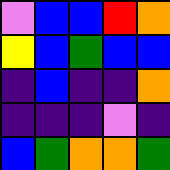[["violet", "blue", "blue", "red", "orange"], ["yellow", "blue", "green", "blue", "blue"], ["indigo", "blue", "indigo", "indigo", "orange"], ["indigo", "indigo", "indigo", "violet", "indigo"], ["blue", "green", "orange", "orange", "green"]]